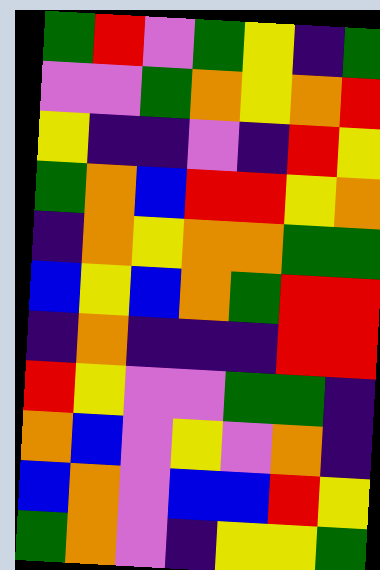[["green", "red", "violet", "green", "yellow", "indigo", "green"], ["violet", "violet", "green", "orange", "yellow", "orange", "red"], ["yellow", "indigo", "indigo", "violet", "indigo", "red", "yellow"], ["green", "orange", "blue", "red", "red", "yellow", "orange"], ["indigo", "orange", "yellow", "orange", "orange", "green", "green"], ["blue", "yellow", "blue", "orange", "green", "red", "red"], ["indigo", "orange", "indigo", "indigo", "indigo", "red", "red"], ["red", "yellow", "violet", "violet", "green", "green", "indigo"], ["orange", "blue", "violet", "yellow", "violet", "orange", "indigo"], ["blue", "orange", "violet", "blue", "blue", "red", "yellow"], ["green", "orange", "violet", "indigo", "yellow", "yellow", "green"]]